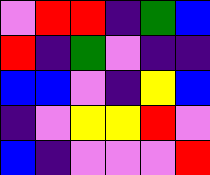[["violet", "red", "red", "indigo", "green", "blue"], ["red", "indigo", "green", "violet", "indigo", "indigo"], ["blue", "blue", "violet", "indigo", "yellow", "blue"], ["indigo", "violet", "yellow", "yellow", "red", "violet"], ["blue", "indigo", "violet", "violet", "violet", "red"]]